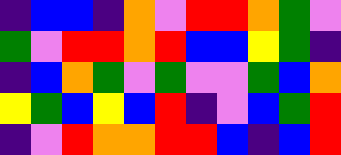[["indigo", "blue", "blue", "indigo", "orange", "violet", "red", "red", "orange", "green", "violet"], ["green", "violet", "red", "red", "orange", "red", "blue", "blue", "yellow", "green", "indigo"], ["indigo", "blue", "orange", "green", "violet", "green", "violet", "violet", "green", "blue", "orange"], ["yellow", "green", "blue", "yellow", "blue", "red", "indigo", "violet", "blue", "green", "red"], ["indigo", "violet", "red", "orange", "orange", "red", "red", "blue", "indigo", "blue", "red"]]